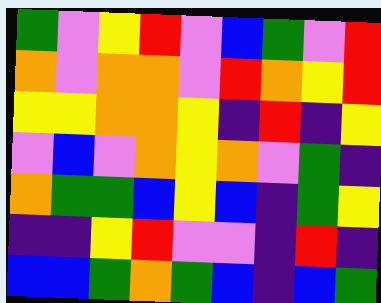[["green", "violet", "yellow", "red", "violet", "blue", "green", "violet", "red"], ["orange", "violet", "orange", "orange", "violet", "red", "orange", "yellow", "red"], ["yellow", "yellow", "orange", "orange", "yellow", "indigo", "red", "indigo", "yellow"], ["violet", "blue", "violet", "orange", "yellow", "orange", "violet", "green", "indigo"], ["orange", "green", "green", "blue", "yellow", "blue", "indigo", "green", "yellow"], ["indigo", "indigo", "yellow", "red", "violet", "violet", "indigo", "red", "indigo"], ["blue", "blue", "green", "orange", "green", "blue", "indigo", "blue", "green"]]